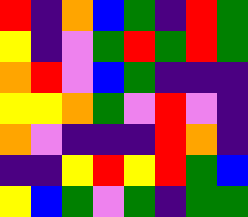[["red", "indigo", "orange", "blue", "green", "indigo", "red", "green"], ["yellow", "indigo", "violet", "green", "red", "green", "red", "green"], ["orange", "red", "violet", "blue", "green", "indigo", "indigo", "indigo"], ["yellow", "yellow", "orange", "green", "violet", "red", "violet", "indigo"], ["orange", "violet", "indigo", "indigo", "indigo", "red", "orange", "indigo"], ["indigo", "indigo", "yellow", "red", "yellow", "red", "green", "blue"], ["yellow", "blue", "green", "violet", "green", "indigo", "green", "green"]]